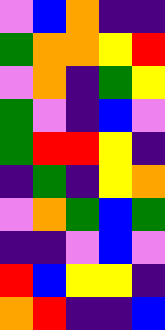[["violet", "blue", "orange", "indigo", "indigo"], ["green", "orange", "orange", "yellow", "red"], ["violet", "orange", "indigo", "green", "yellow"], ["green", "violet", "indigo", "blue", "violet"], ["green", "red", "red", "yellow", "indigo"], ["indigo", "green", "indigo", "yellow", "orange"], ["violet", "orange", "green", "blue", "green"], ["indigo", "indigo", "violet", "blue", "violet"], ["red", "blue", "yellow", "yellow", "indigo"], ["orange", "red", "indigo", "indigo", "blue"]]